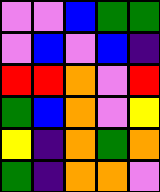[["violet", "violet", "blue", "green", "green"], ["violet", "blue", "violet", "blue", "indigo"], ["red", "red", "orange", "violet", "red"], ["green", "blue", "orange", "violet", "yellow"], ["yellow", "indigo", "orange", "green", "orange"], ["green", "indigo", "orange", "orange", "violet"]]